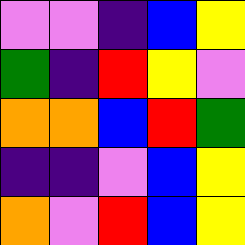[["violet", "violet", "indigo", "blue", "yellow"], ["green", "indigo", "red", "yellow", "violet"], ["orange", "orange", "blue", "red", "green"], ["indigo", "indigo", "violet", "blue", "yellow"], ["orange", "violet", "red", "blue", "yellow"]]